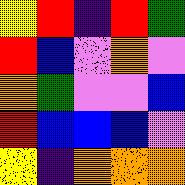[["yellow", "red", "indigo", "red", "green"], ["red", "blue", "violet", "orange", "violet"], ["orange", "green", "violet", "violet", "blue"], ["red", "blue", "blue", "blue", "violet"], ["yellow", "indigo", "orange", "orange", "orange"]]